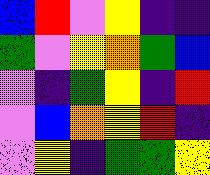[["blue", "red", "violet", "yellow", "indigo", "indigo"], ["green", "violet", "yellow", "orange", "green", "blue"], ["violet", "indigo", "green", "yellow", "indigo", "red"], ["violet", "blue", "orange", "yellow", "red", "indigo"], ["violet", "yellow", "indigo", "green", "green", "yellow"]]